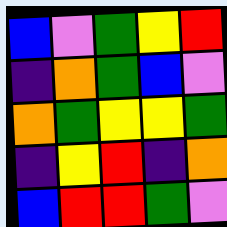[["blue", "violet", "green", "yellow", "red"], ["indigo", "orange", "green", "blue", "violet"], ["orange", "green", "yellow", "yellow", "green"], ["indigo", "yellow", "red", "indigo", "orange"], ["blue", "red", "red", "green", "violet"]]